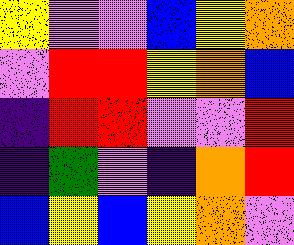[["yellow", "violet", "violet", "blue", "yellow", "orange"], ["violet", "red", "red", "yellow", "orange", "blue"], ["indigo", "red", "red", "violet", "violet", "red"], ["indigo", "green", "violet", "indigo", "orange", "red"], ["blue", "yellow", "blue", "yellow", "orange", "violet"]]